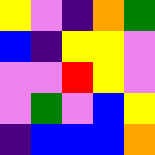[["yellow", "violet", "indigo", "orange", "green"], ["blue", "indigo", "yellow", "yellow", "violet"], ["violet", "violet", "red", "yellow", "violet"], ["violet", "green", "violet", "blue", "yellow"], ["indigo", "blue", "blue", "blue", "orange"]]